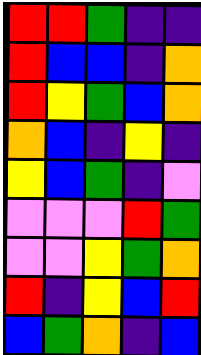[["red", "red", "green", "indigo", "indigo"], ["red", "blue", "blue", "indigo", "orange"], ["red", "yellow", "green", "blue", "orange"], ["orange", "blue", "indigo", "yellow", "indigo"], ["yellow", "blue", "green", "indigo", "violet"], ["violet", "violet", "violet", "red", "green"], ["violet", "violet", "yellow", "green", "orange"], ["red", "indigo", "yellow", "blue", "red"], ["blue", "green", "orange", "indigo", "blue"]]